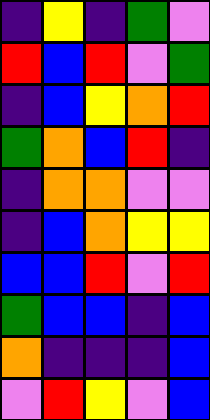[["indigo", "yellow", "indigo", "green", "violet"], ["red", "blue", "red", "violet", "green"], ["indigo", "blue", "yellow", "orange", "red"], ["green", "orange", "blue", "red", "indigo"], ["indigo", "orange", "orange", "violet", "violet"], ["indigo", "blue", "orange", "yellow", "yellow"], ["blue", "blue", "red", "violet", "red"], ["green", "blue", "blue", "indigo", "blue"], ["orange", "indigo", "indigo", "indigo", "blue"], ["violet", "red", "yellow", "violet", "blue"]]